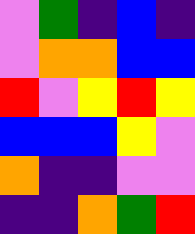[["violet", "green", "indigo", "blue", "indigo"], ["violet", "orange", "orange", "blue", "blue"], ["red", "violet", "yellow", "red", "yellow"], ["blue", "blue", "blue", "yellow", "violet"], ["orange", "indigo", "indigo", "violet", "violet"], ["indigo", "indigo", "orange", "green", "red"]]